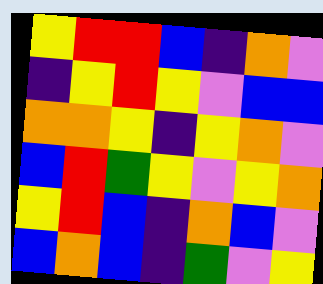[["yellow", "red", "red", "blue", "indigo", "orange", "violet"], ["indigo", "yellow", "red", "yellow", "violet", "blue", "blue"], ["orange", "orange", "yellow", "indigo", "yellow", "orange", "violet"], ["blue", "red", "green", "yellow", "violet", "yellow", "orange"], ["yellow", "red", "blue", "indigo", "orange", "blue", "violet"], ["blue", "orange", "blue", "indigo", "green", "violet", "yellow"]]